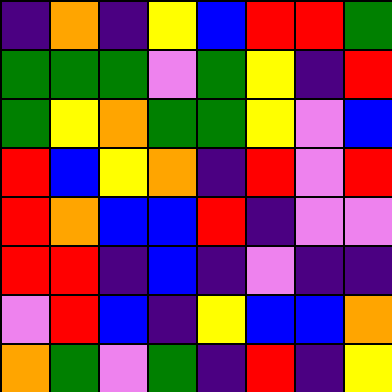[["indigo", "orange", "indigo", "yellow", "blue", "red", "red", "green"], ["green", "green", "green", "violet", "green", "yellow", "indigo", "red"], ["green", "yellow", "orange", "green", "green", "yellow", "violet", "blue"], ["red", "blue", "yellow", "orange", "indigo", "red", "violet", "red"], ["red", "orange", "blue", "blue", "red", "indigo", "violet", "violet"], ["red", "red", "indigo", "blue", "indigo", "violet", "indigo", "indigo"], ["violet", "red", "blue", "indigo", "yellow", "blue", "blue", "orange"], ["orange", "green", "violet", "green", "indigo", "red", "indigo", "yellow"]]